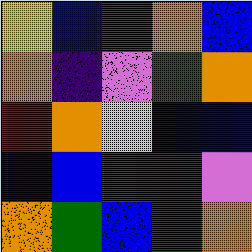[["yellow", "blue", "red", "orange", "blue"], ["orange", "indigo", "violet", "green", "orange"], ["red", "orange", "yellow", "blue", "blue"], ["indigo", "blue", "green", "green", "violet"], ["orange", "green", "blue", "green", "orange"]]